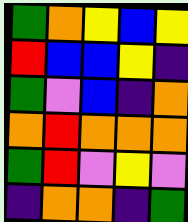[["green", "orange", "yellow", "blue", "yellow"], ["red", "blue", "blue", "yellow", "indigo"], ["green", "violet", "blue", "indigo", "orange"], ["orange", "red", "orange", "orange", "orange"], ["green", "red", "violet", "yellow", "violet"], ["indigo", "orange", "orange", "indigo", "green"]]